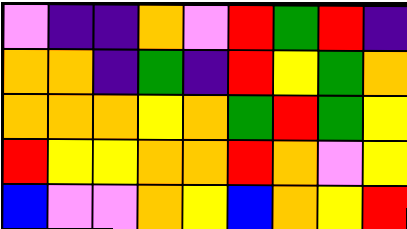[["violet", "indigo", "indigo", "orange", "violet", "red", "green", "red", "indigo"], ["orange", "orange", "indigo", "green", "indigo", "red", "yellow", "green", "orange"], ["orange", "orange", "orange", "yellow", "orange", "green", "red", "green", "yellow"], ["red", "yellow", "yellow", "orange", "orange", "red", "orange", "violet", "yellow"], ["blue", "violet", "violet", "orange", "yellow", "blue", "orange", "yellow", "red"]]